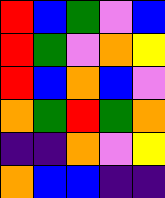[["red", "blue", "green", "violet", "blue"], ["red", "green", "violet", "orange", "yellow"], ["red", "blue", "orange", "blue", "violet"], ["orange", "green", "red", "green", "orange"], ["indigo", "indigo", "orange", "violet", "yellow"], ["orange", "blue", "blue", "indigo", "indigo"]]